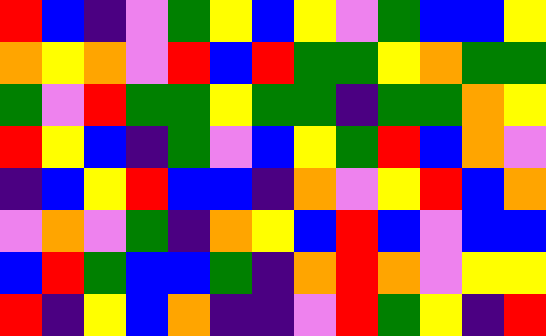[["red", "blue", "indigo", "violet", "green", "yellow", "blue", "yellow", "violet", "green", "blue", "blue", "yellow"], ["orange", "yellow", "orange", "violet", "red", "blue", "red", "green", "green", "yellow", "orange", "green", "green"], ["green", "violet", "red", "green", "green", "yellow", "green", "green", "indigo", "green", "green", "orange", "yellow"], ["red", "yellow", "blue", "indigo", "green", "violet", "blue", "yellow", "green", "red", "blue", "orange", "violet"], ["indigo", "blue", "yellow", "red", "blue", "blue", "indigo", "orange", "violet", "yellow", "red", "blue", "orange"], ["violet", "orange", "violet", "green", "indigo", "orange", "yellow", "blue", "red", "blue", "violet", "blue", "blue"], ["blue", "red", "green", "blue", "blue", "green", "indigo", "orange", "red", "orange", "violet", "yellow", "yellow"], ["red", "indigo", "yellow", "blue", "orange", "indigo", "indigo", "violet", "red", "green", "yellow", "indigo", "red"]]